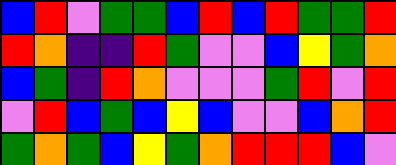[["blue", "red", "violet", "green", "green", "blue", "red", "blue", "red", "green", "green", "red"], ["red", "orange", "indigo", "indigo", "red", "green", "violet", "violet", "blue", "yellow", "green", "orange"], ["blue", "green", "indigo", "red", "orange", "violet", "violet", "violet", "green", "red", "violet", "red"], ["violet", "red", "blue", "green", "blue", "yellow", "blue", "violet", "violet", "blue", "orange", "red"], ["green", "orange", "green", "blue", "yellow", "green", "orange", "red", "red", "red", "blue", "violet"]]